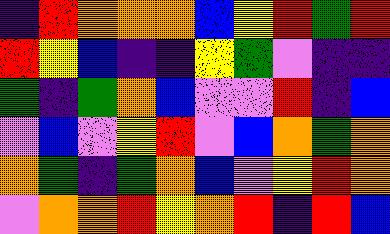[["indigo", "red", "orange", "orange", "orange", "blue", "yellow", "red", "green", "red"], ["red", "yellow", "blue", "indigo", "indigo", "yellow", "green", "violet", "indigo", "indigo"], ["green", "indigo", "green", "orange", "blue", "violet", "violet", "red", "indigo", "blue"], ["violet", "blue", "violet", "yellow", "red", "violet", "blue", "orange", "green", "orange"], ["orange", "green", "indigo", "green", "orange", "blue", "violet", "yellow", "red", "orange"], ["violet", "orange", "orange", "red", "yellow", "orange", "red", "indigo", "red", "blue"]]